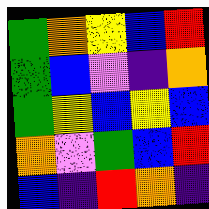[["green", "orange", "yellow", "blue", "red"], ["green", "blue", "violet", "indigo", "orange"], ["green", "yellow", "blue", "yellow", "blue"], ["orange", "violet", "green", "blue", "red"], ["blue", "indigo", "red", "orange", "indigo"]]